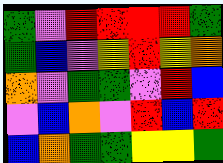[["green", "violet", "red", "red", "red", "red", "green"], ["green", "blue", "violet", "yellow", "red", "yellow", "orange"], ["orange", "violet", "green", "green", "violet", "red", "blue"], ["violet", "blue", "orange", "violet", "red", "blue", "red"], ["blue", "orange", "green", "green", "yellow", "yellow", "green"]]